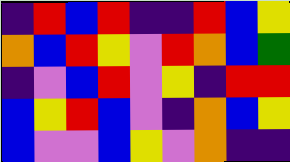[["indigo", "red", "blue", "red", "indigo", "indigo", "red", "blue", "yellow"], ["orange", "blue", "red", "yellow", "violet", "red", "orange", "blue", "green"], ["indigo", "violet", "blue", "red", "violet", "yellow", "indigo", "red", "red"], ["blue", "yellow", "red", "blue", "violet", "indigo", "orange", "blue", "yellow"], ["blue", "violet", "violet", "blue", "yellow", "violet", "orange", "indigo", "indigo"]]